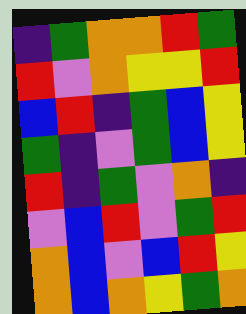[["indigo", "green", "orange", "orange", "red", "green"], ["red", "violet", "orange", "yellow", "yellow", "red"], ["blue", "red", "indigo", "green", "blue", "yellow"], ["green", "indigo", "violet", "green", "blue", "yellow"], ["red", "indigo", "green", "violet", "orange", "indigo"], ["violet", "blue", "red", "violet", "green", "red"], ["orange", "blue", "violet", "blue", "red", "yellow"], ["orange", "blue", "orange", "yellow", "green", "orange"]]